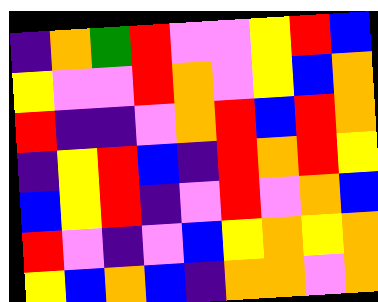[["indigo", "orange", "green", "red", "violet", "violet", "yellow", "red", "blue"], ["yellow", "violet", "violet", "red", "orange", "violet", "yellow", "blue", "orange"], ["red", "indigo", "indigo", "violet", "orange", "red", "blue", "red", "orange"], ["indigo", "yellow", "red", "blue", "indigo", "red", "orange", "red", "yellow"], ["blue", "yellow", "red", "indigo", "violet", "red", "violet", "orange", "blue"], ["red", "violet", "indigo", "violet", "blue", "yellow", "orange", "yellow", "orange"], ["yellow", "blue", "orange", "blue", "indigo", "orange", "orange", "violet", "orange"]]